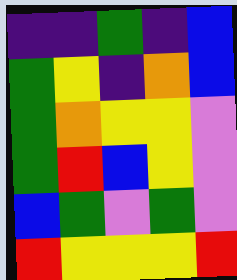[["indigo", "indigo", "green", "indigo", "blue"], ["green", "yellow", "indigo", "orange", "blue"], ["green", "orange", "yellow", "yellow", "violet"], ["green", "red", "blue", "yellow", "violet"], ["blue", "green", "violet", "green", "violet"], ["red", "yellow", "yellow", "yellow", "red"]]